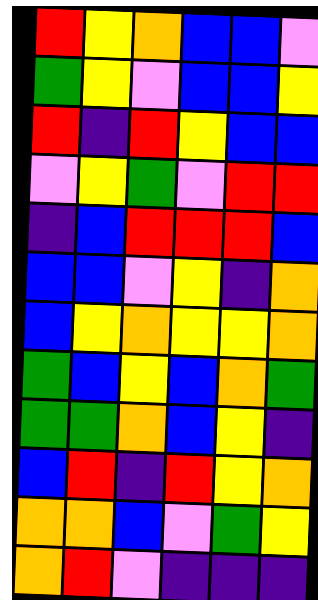[["red", "yellow", "orange", "blue", "blue", "violet"], ["green", "yellow", "violet", "blue", "blue", "yellow"], ["red", "indigo", "red", "yellow", "blue", "blue"], ["violet", "yellow", "green", "violet", "red", "red"], ["indigo", "blue", "red", "red", "red", "blue"], ["blue", "blue", "violet", "yellow", "indigo", "orange"], ["blue", "yellow", "orange", "yellow", "yellow", "orange"], ["green", "blue", "yellow", "blue", "orange", "green"], ["green", "green", "orange", "blue", "yellow", "indigo"], ["blue", "red", "indigo", "red", "yellow", "orange"], ["orange", "orange", "blue", "violet", "green", "yellow"], ["orange", "red", "violet", "indigo", "indigo", "indigo"]]